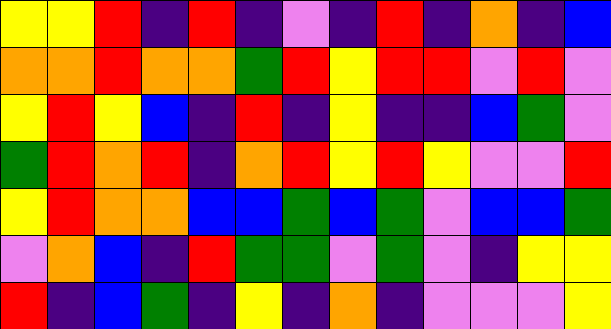[["yellow", "yellow", "red", "indigo", "red", "indigo", "violet", "indigo", "red", "indigo", "orange", "indigo", "blue"], ["orange", "orange", "red", "orange", "orange", "green", "red", "yellow", "red", "red", "violet", "red", "violet"], ["yellow", "red", "yellow", "blue", "indigo", "red", "indigo", "yellow", "indigo", "indigo", "blue", "green", "violet"], ["green", "red", "orange", "red", "indigo", "orange", "red", "yellow", "red", "yellow", "violet", "violet", "red"], ["yellow", "red", "orange", "orange", "blue", "blue", "green", "blue", "green", "violet", "blue", "blue", "green"], ["violet", "orange", "blue", "indigo", "red", "green", "green", "violet", "green", "violet", "indigo", "yellow", "yellow"], ["red", "indigo", "blue", "green", "indigo", "yellow", "indigo", "orange", "indigo", "violet", "violet", "violet", "yellow"]]